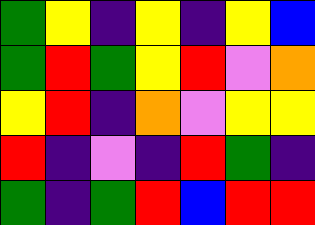[["green", "yellow", "indigo", "yellow", "indigo", "yellow", "blue"], ["green", "red", "green", "yellow", "red", "violet", "orange"], ["yellow", "red", "indigo", "orange", "violet", "yellow", "yellow"], ["red", "indigo", "violet", "indigo", "red", "green", "indigo"], ["green", "indigo", "green", "red", "blue", "red", "red"]]